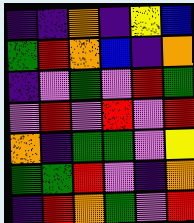[["indigo", "indigo", "orange", "indigo", "yellow", "blue"], ["green", "red", "orange", "blue", "indigo", "orange"], ["indigo", "violet", "green", "violet", "red", "green"], ["violet", "red", "violet", "red", "violet", "red"], ["orange", "indigo", "green", "green", "violet", "yellow"], ["green", "green", "red", "violet", "indigo", "orange"], ["indigo", "red", "orange", "green", "violet", "red"]]